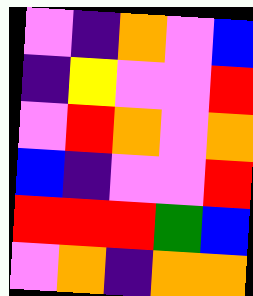[["violet", "indigo", "orange", "violet", "blue"], ["indigo", "yellow", "violet", "violet", "red"], ["violet", "red", "orange", "violet", "orange"], ["blue", "indigo", "violet", "violet", "red"], ["red", "red", "red", "green", "blue"], ["violet", "orange", "indigo", "orange", "orange"]]